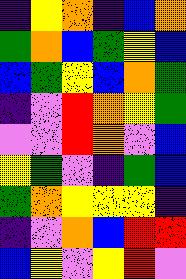[["indigo", "yellow", "orange", "indigo", "blue", "orange"], ["green", "orange", "blue", "green", "yellow", "blue"], ["blue", "green", "yellow", "blue", "orange", "green"], ["indigo", "violet", "red", "orange", "yellow", "green"], ["violet", "violet", "red", "orange", "violet", "blue"], ["yellow", "green", "violet", "indigo", "green", "blue"], ["green", "orange", "yellow", "yellow", "yellow", "indigo"], ["indigo", "violet", "orange", "blue", "red", "red"], ["blue", "yellow", "violet", "yellow", "red", "violet"]]